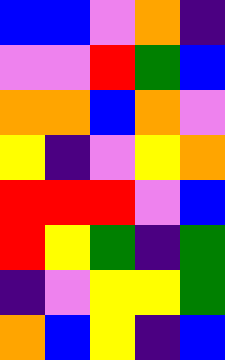[["blue", "blue", "violet", "orange", "indigo"], ["violet", "violet", "red", "green", "blue"], ["orange", "orange", "blue", "orange", "violet"], ["yellow", "indigo", "violet", "yellow", "orange"], ["red", "red", "red", "violet", "blue"], ["red", "yellow", "green", "indigo", "green"], ["indigo", "violet", "yellow", "yellow", "green"], ["orange", "blue", "yellow", "indigo", "blue"]]